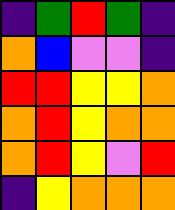[["indigo", "green", "red", "green", "indigo"], ["orange", "blue", "violet", "violet", "indigo"], ["red", "red", "yellow", "yellow", "orange"], ["orange", "red", "yellow", "orange", "orange"], ["orange", "red", "yellow", "violet", "red"], ["indigo", "yellow", "orange", "orange", "orange"]]